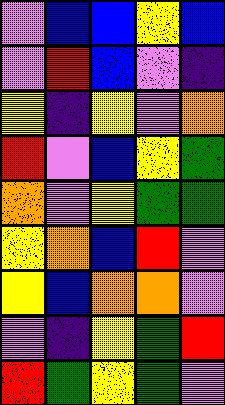[["violet", "blue", "blue", "yellow", "blue"], ["violet", "red", "blue", "violet", "indigo"], ["yellow", "indigo", "yellow", "violet", "orange"], ["red", "violet", "blue", "yellow", "green"], ["orange", "violet", "yellow", "green", "green"], ["yellow", "orange", "blue", "red", "violet"], ["yellow", "blue", "orange", "orange", "violet"], ["violet", "indigo", "yellow", "green", "red"], ["red", "green", "yellow", "green", "violet"]]